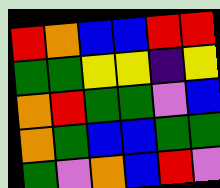[["red", "orange", "blue", "blue", "red", "red"], ["green", "green", "yellow", "yellow", "indigo", "yellow"], ["orange", "red", "green", "green", "violet", "blue"], ["orange", "green", "blue", "blue", "green", "green"], ["green", "violet", "orange", "blue", "red", "violet"]]